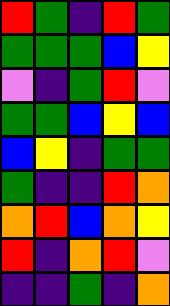[["red", "green", "indigo", "red", "green"], ["green", "green", "green", "blue", "yellow"], ["violet", "indigo", "green", "red", "violet"], ["green", "green", "blue", "yellow", "blue"], ["blue", "yellow", "indigo", "green", "green"], ["green", "indigo", "indigo", "red", "orange"], ["orange", "red", "blue", "orange", "yellow"], ["red", "indigo", "orange", "red", "violet"], ["indigo", "indigo", "green", "indigo", "orange"]]